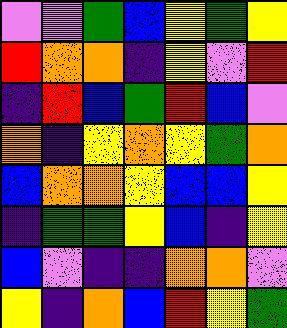[["violet", "violet", "green", "blue", "yellow", "green", "yellow"], ["red", "orange", "orange", "indigo", "yellow", "violet", "red"], ["indigo", "red", "blue", "green", "red", "blue", "violet"], ["orange", "indigo", "yellow", "orange", "yellow", "green", "orange"], ["blue", "orange", "orange", "yellow", "blue", "blue", "yellow"], ["indigo", "green", "green", "yellow", "blue", "indigo", "yellow"], ["blue", "violet", "indigo", "indigo", "orange", "orange", "violet"], ["yellow", "indigo", "orange", "blue", "red", "yellow", "green"]]